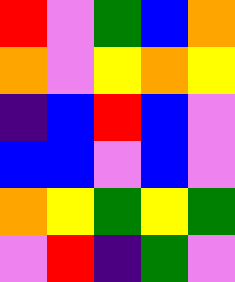[["red", "violet", "green", "blue", "orange"], ["orange", "violet", "yellow", "orange", "yellow"], ["indigo", "blue", "red", "blue", "violet"], ["blue", "blue", "violet", "blue", "violet"], ["orange", "yellow", "green", "yellow", "green"], ["violet", "red", "indigo", "green", "violet"]]